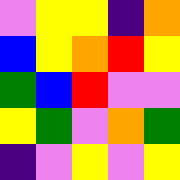[["violet", "yellow", "yellow", "indigo", "orange"], ["blue", "yellow", "orange", "red", "yellow"], ["green", "blue", "red", "violet", "violet"], ["yellow", "green", "violet", "orange", "green"], ["indigo", "violet", "yellow", "violet", "yellow"]]